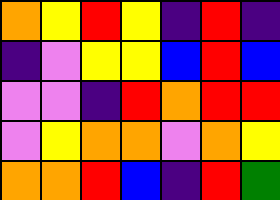[["orange", "yellow", "red", "yellow", "indigo", "red", "indigo"], ["indigo", "violet", "yellow", "yellow", "blue", "red", "blue"], ["violet", "violet", "indigo", "red", "orange", "red", "red"], ["violet", "yellow", "orange", "orange", "violet", "orange", "yellow"], ["orange", "orange", "red", "blue", "indigo", "red", "green"]]